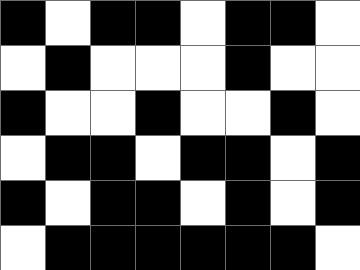[["black", "white", "black", "black", "white", "black", "black", "white"], ["white", "black", "white", "white", "white", "black", "white", "white"], ["black", "white", "white", "black", "white", "white", "black", "white"], ["white", "black", "black", "white", "black", "black", "white", "black"], ["black", "white", "black", "black", "white", "black", "white", "black"], ["white", "black", "black", "black", "black", "black", "black", "white"]]